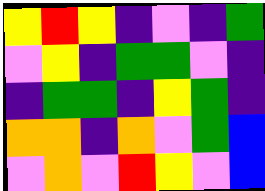[["yellow", "red", "yellow", "indigo", "violet", "indigo", "green"], ["violet", "yellow", "indigo", "green", "green", "violet", "indigo"], ["indigo", "green", "green", "indigo", "yellow", "green", "indigo"], ["orange", "orange", "indigo", "orange", "violet", "green", "blue"], ["violet", "orange", "violet", "red", "yellow", "violet", "blue"]]